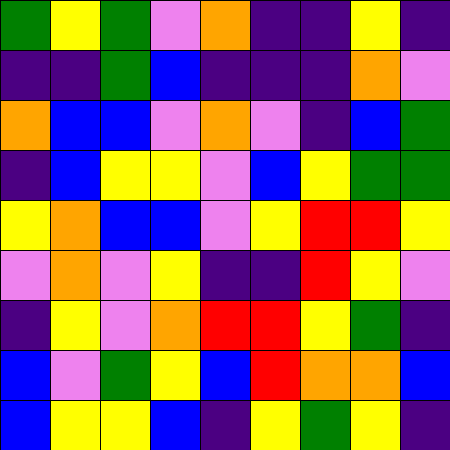[["green", "yellow", "green", "violet", "orange", "indigo", "indigo", "yellow", "indigo"], ["indigo", "indigo", "green", "blue", "indigo", "indigo", "indigo", "orange", "violet"], ["orange", "blue", "blue", "violet", "orange", "violet", "indigo", "blue", "green"], ["indigo", "blue", "yellow", "yellow", "violet", "blue", "yellow", "green", "green"], ["yellow", "orange", "blue", "blue", "violet", "yellow", "red", "red", "yellow"], ["violet", "orange", "violet", "yellow", "indigo", "indigo", "red", "yellow", "violet"], ["indigo", "yellow", "violet", "orange", "red", "red", "yellow", "green", "indigo"], ["blue", "violet", "green", "yellow", "blue", "red", "orange", "orange", "blue"], ["blue", "yellow", "yellow", "blue", "indigo", "yellow", "green", "yellow", "indigo"]]